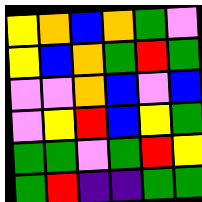[["yellow", "orange", "blue", "orange", "green", "violet"], ["yellow", "blue", "orange", "green", "red", "green"], ["violet", "violet", "orange", "blue", "violet", "blue"], ["violet", "yellow", "red", "blue", "yellow", "green"], ["green", "green", "violet", "green", "red", "yellow"], ["green", "red", "indigo", "indigo", "green", "green"]]